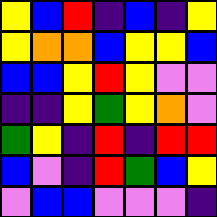[["yellow", "blue", "red", "indigo", "blue", "indigo", "yellow"], ["yellow", "orange", "orange", "blue", "yellow", "yellow", "blue"], ["blue", "blue", "yellow", "red", "yellow", "violet", "violet"], ["indigo", "indigo", "yellow", "green", "yellow", "orange", "violet"], ["green", "yellow", "indigo", "red", "indigo", "red", "red"], ["blue", "violet", "indigo", "red", "green", "blue", "yellow"], ["violet", "blue", "blue", "violet", "violet", "violet", "indigo"]]